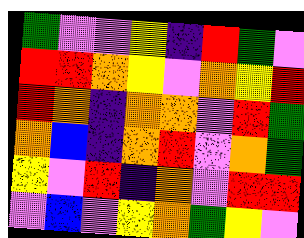[["green", "violet", "violet", "yellow", "indigo", "red", "green", "violet"], ["red", "red", "orange", "yellow", "violet", "orange", "yellow", "red"], ["red", "orange", "indigo", "orange", "orange", "violet", "red", "green"], ["orange", "blue", "indigo", "orange", "red", "violet", "orange", "green"], ["yellow", "violet", "red", "indigo", "orange", "violet", "red", "red"], ["violet", "blue", "violet", "yellow", "orange", "green", "yellow", "violet"]]